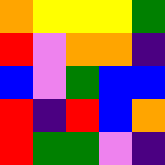[["orange", "yellow", "yellow", "yellow", "green"], ["red", "violet", "orange", "orange", "indigo"], ["blue", "violet", "green", "blue", "blue"], ["red", "indigo", "red", "blue", "orange"], ["red", "green", "green", "violet", "indigo"]]